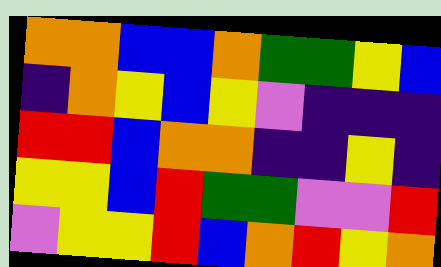[["orange", "orange", "blue", "blue", "orange", "green", "green", "yellow", "blue"], ["indigo", "orange", "yellow", "blue", "yellow", "violet", "indigo", "indigo", "indigo"], ["red", "red", "blue", "orange", "orange", "indigo", "indigo", "yellow", "indigo"], ["yellow", "yellow", "blue", "red", "green", "green", "violet", "violet", "red"], ["violet", "yellow", "yellow", "red", "blue", "orange", "red", "yellow", "orange"]]